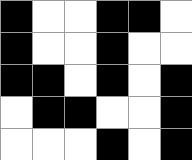[["black", "white", "white", "black", "black", "white"], ["black", "white", "white", "black", "white", "white"], ["black", "black", "white", "black", "white", "black"], ["white", "black", "black", "white", "white", "black"], ["white", "white", "white", "black", "white", "black"]]